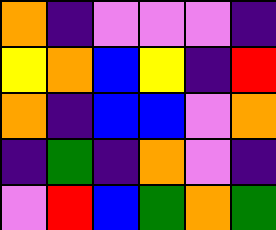[["orange", "indigo", "violet", "violet", "violet", "indigo"], ["yellow", "orange", "blue", "yellow", "indigo", "red"], ["orange", "indigo", "blue", "blue", "violet", "orange"], ["indigo", "green", "indigo", "orange", "violet", "indigo"], ["violet", "red", "blue", "green", "orange", "green"]]